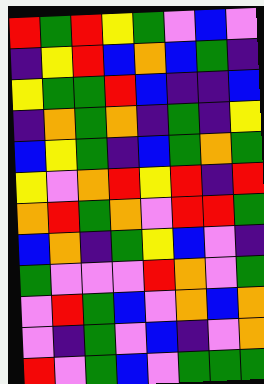[["red", "green", "red", "yellow", "green", "violet", "blue", "violet"], ["indigo", "yellow", "red", "blue", "orange", "blue", "green", "indigo"], ["yellow", "green", "green", "red", "blue", "indigo", "indigo", "blue"], ["indigo", "orange", "green", "orange", "indigo", "green", "indigo", "yellow"], ["blue", "yellow", "green", "indigo", "blue", "green", "orange", "green"], ["yellow", "violet", "orange", "red", "yellow", "red", "indigo", "red"], ["orange", "red", "green", "orange", "violet", "red", "red", "green"], ["blue", "orange", "indigo", "green", "yellow", "blue", "violet", "indigo"], ["green", "violet", "violet", "violet", "red", "orange", "violet", "green"], ["violet", "red", "green", "blue", "violet", "orange", "blue", "orange"], ["violet", "indigo", "green", "violet", "blue", "indigo", "violet", "orange"], ["red", "violet", "green", "blue", "violet", "green", "green", "green"]]